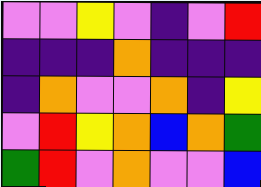[["violet", "violet", "yellow", "violet", "indigo", "violet", "red"], ["indigo", "indigo", "indigo", "orange", "indigo", "indigo", "indigo"], ["indigo", "orange", "violet", "violet", "orange", "indigo", "yellow"], ["violet", "red", "yellow", "orange", "blue", "orange", "green"], ["green", "red", "violet", "orange", "violet", "violet", "blue"]]